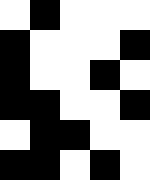[["white", "black", "white", "white", "white"], ["black", "white", "white", "white", "black"], ["black", "white", "white", "black", "white"], ["black", "black", "white", "white", "black"], ["white", "black", "black", "white", "white"], ["black", "black", "white", "black", "white"]]